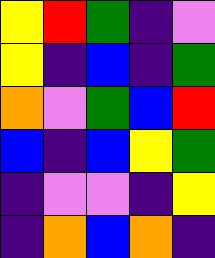[["yellow", "red", "green", "indigo", "violet"], ["yellow", "indigo", "blue", "indigo", "green"], ["orange", "violet", "green", "blue", "red"], ["blue", "indigo", "blue", "yellow", "green"], ["indigo", "violet", "violet", "indigo", "yellow"], ["indigo", "orange", "blue", "orange", "indigo"]]